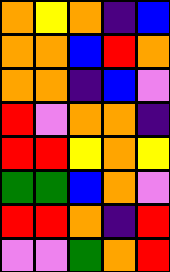[["orange", "yellow", "orange", "indigo", "blue"], ["orange", "orange", "blue", "red", "orange"], ["orange", "orange", "indigo", "blue", "violet"], ["red", "violet", "orange", "orange", "indigo"], ["red", "red", "yellow", "orange", "yellow"], ["green", "green", "blue", "orange", "violet"], ["red", "red", "orange", "indigo", "red"], ["violet", "violet", "green", "orange", "red"]]